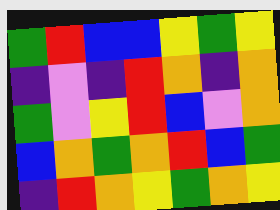[["green", "red", "blue", "blue", "yellow", "green", "yellow"], ["indigo", "violet", "indigo", "red", "orange", "indigo", "orange"], ["green", "violet", "yellow", "red", "blue", "violet", "orange"], ["blue", "orange", "green", "orange", "red", "blue", "green"], ["indigo", "red", "orange", "yellow", "green", "orange", "yellow"]]